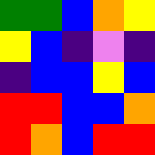[["green", "green", "blue", "orange", "yellow"], ["yellow", "blue", "indigo", "violet", "indigo"], ["indigo", "blue", "blue", "yellow", "blue"], ["red", "red", "blue", "blue", "orange"], ["red", "orange", "blue", "red", "red"]]